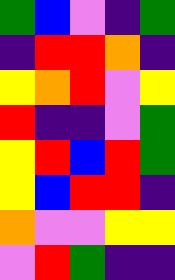[["green", "blue", "violet", "indigo", "green"], ["indigo", "red", "red", "orange", "indigo"], ["yellow", "orange", "red", "violet", "yellow"], ["red", "indigo", "indigo", "violet", "green"], ["yellow", "red", "blue", "red", "green"], ["yellow", "blue", "red", "red", "indigo"], ["orange", "violet", "violet", "yellow", "yellow"], ["violet", "red", "green", "indigo", "indigo"]]